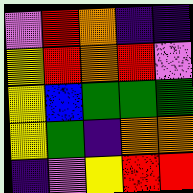[["violet", "red", "orange", "indigo", "indigo"], ["yellow", "red", "orange", "red", "violet"], ["yellow", "blue", "green", "green", "green"], ["yellow", "green", "indigo", "orange", "orange"], ["indigo", "violet", "yellow", "red", "red"]]